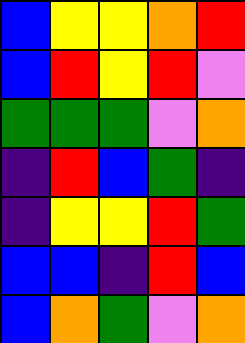[["blue", "yellow", "yellow", "orange", "red"], ["blue", "red", "yellow", "red", "violet"], ["green", "green", "green", "violet", "orange"], ["indigo", "red", "blue", "green", "indigo"], ["indigo", "yellow", "yellow", "red", "green"], ["blue", "blue", "indigo", "red", "blue"], ["blue", "orange", "green", "violet", "orange"]]